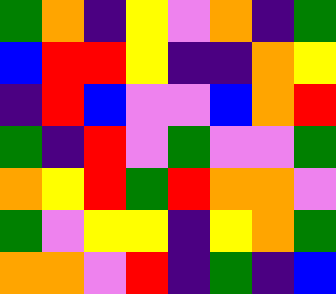[["green", "orange", "indigo", "yellow", "violet", "orange", "indigo", "green"], ["blue", "red", "red", "yellow", "indigo", "indigo", "orange", "yellow"], ["indigo", "red", "blue", "violet", "violet", "blue", "orange", "red"], ["green", "indigo", "red", "violet", "green", "violet", "violet", "green"], ["orange", "yellow", "red", "green", "red", "orange", "orange", "violet"], ["green", "violet", "yellow", "yellow", "indigo", "yellow", "orange", "green"], ["orange", "orange", "violet", "red", "indigo", "green", "indigo", "blue"]]